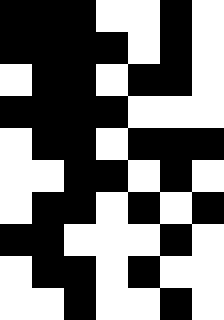[["black", "black", "black", "white", "white", "black", "white"], ["black", "black", "black", "black", "white", "black", "white"], ["white", "black", "black", "white", "black", "black", "white"], ["black", "black", "black", "black", "white", "white", "white"], ["white", "black", "black", "white", "black", "black", "black"], ["white", "white", "black", "black", "white", "black", "white"], ["white", "black", "black", "white", "black", "white", "black"], ["black", "black", "white", "white", "white", "black", "white"], ["white", "black", "black", "white", "black", "white", "white"], ["white", "white", "black", "white", "white", "black", "white"]]